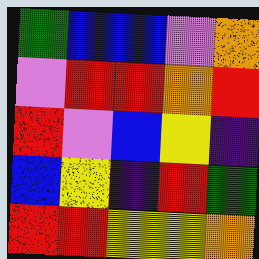[["green", "blue", "blue", "violet", "orange"], ["violet", "red", "red", "orange", "red"], ["red", "violet", "blue", "yellow", "indigo"], ["blue", "yellow", "indigo", "red", "green"], ["red", "red", "yellow", "yellow", "orange"]]